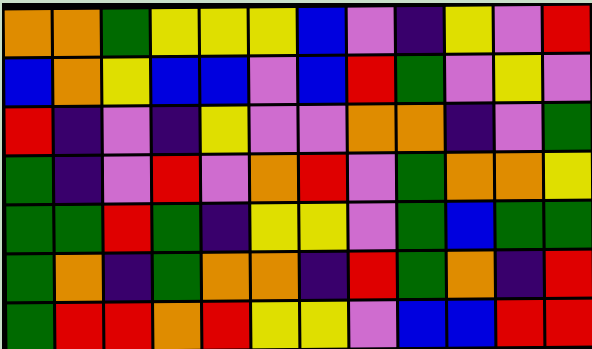[["orange", "orange", "green", "yellow", "yellow", "yellow", "blue", "violet", "indigo", "yellow", "violet", "red"], ["blue", "orange", "yellow", "blue", "blue", "violet", "blue", "red", "green", "violet", "yellow", "violet"], ["red", "indigo", "violet", "indigo", "yellow", "violet", "violet", "orange", "orange", "indigo", "violet", "green"], ["green", "indigo", "violet", "red", "violet", "orange", "red", "violet", "green", "orange", "orange", "yellow"], ["green", "green", "red", "green", "indigo", "yellow", "yellow", "violet", "green", "blue", "green", "green"], ["green", "orange", "indigo", "green", "orange", "orange", "indigo", "red", "green", "orange", "indigo", "red"], ["green", "red", "red", "orange", "red", "yellow", "yellow", "violet", "blue", "blue", "red", "red"]]